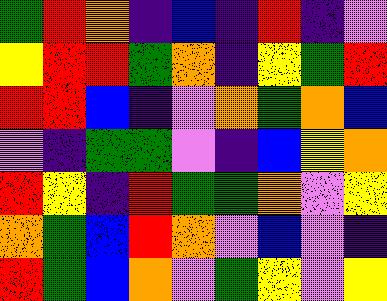[["green", "red", "orange", "indigo", "blue", "indigo", "red", "indigo", "violet"], ["yellow", "red", "red", "green", "orange", "indigo", "yellow", "green", "red"], ["red", "red", "blue", "indigo", "violet", "orange", "green", "orange", "blue"], ["violet", "indigo", "green", "green", "violet", "indigo", "blue", "yellow", "orange"], ["red", "yellow", "indigo", "red", "green", "green", "orange", "violet", "yellow"], ["orange", "green", "blue", "red", "orange", "violet", "blue", "violet", "indigo"], ["red", "green", "blue", "orange", "violet", "green", "yellow", "violet", "yellow"]]